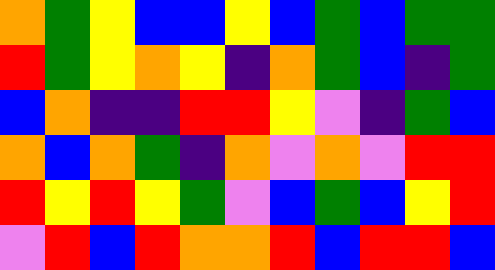[["orange", "green", "yellow", "blue", "blue", "yellow", "blue", "green", "blue", "green", "green"], ["red", "green", "yellow", "orange", "yellow", "indigo", "orange", "green", "blue", "indigo", "green"], ["blue", "orange", "indigo", "indigo", "red", "red", "yellow", "violet", "indigo", "green", "blue"], ["orange", "blue", "orange", "green", "indigo", "orange", "violet", "orange", "violet", "red", "red"], ["red", "yellow", "red", "yellow", "green", "violet", "blue", "green", "blue", "yellow", "red"], ["violet", "red", "blue", "red", "orange", "orange", "red", "blue", "red", "red", "blue"]]